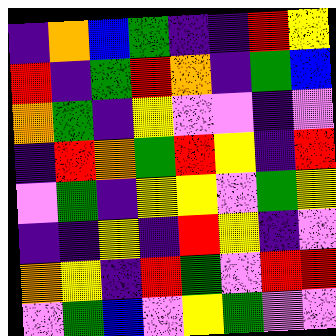[["indigo", "orange", "blue", "green", "indigo", "indigo", "red", "yellow"], ["red", "indigo", "green", "red", "orange", "indigo", "green", "blue"], ["orange", "green", "indigo", "yellow", "violet", "violet", "indigo", "violet"], ["indigo", "red", "orange", "green", "red", "yellow", "indigo", "red"], ["violet", "green", "indigo", "yellow", "yellow", "violet", "green", "yellow"], ["indigo", "indigo", "yellow", "indigo", "red", "yellow", "indigo", "violet"], ["orange", "yellow", "indigo", "red", "green", "violet", "red", "red"], ["violet", "green", "blue", "violet", "yellow", "green", "violet", "violet"]]